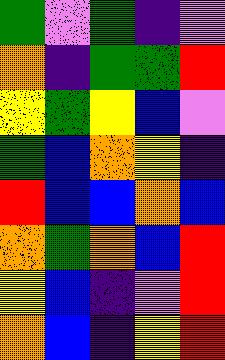[["green", "violet", "green", "indigo", "violet"], ["orange", "indigo", "green", "green", "red"], ["yellow", "green", "yellow", "blue", "violet"], ["green", "blue", "orange", "yellow", "indigo"], ["red", "blue", "blue", "orange", "blue"], ["orange", "green", "orange", "blue", "red"], ["yellow", "blue", "indigo", "violet", "red"], ["orange", "blue", "indigo", "yellow", "red"]]